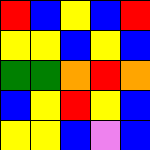[["red", "blue", "yellow", "blue", "red"], ["yellow", "yellow", "blue", "yellow", "blue"], ["green", "green", "orange", "red", "orange"], ["blue", "yellow", "red", "yellow", "blue"], ["yellow", "yellow", "blue", "violet", "blue"]]